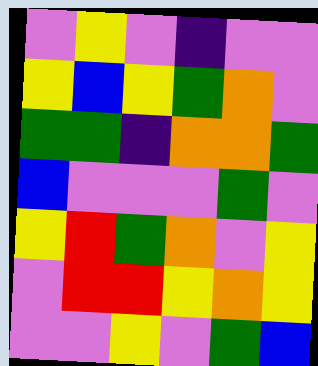[["violet", "yellow", "violet", "indigo", "violet", "violet"], ["yellow", "blue", "yellow", "green", "orange", "violet"], ["green", "green", "indigo", "orange", "orange", "green"], ["blue", "violet", "violet", "violet", "green", "violet"], ["yellow", "red", "green", "orange", "violet", "yellow"], ["violet", "red", "red", "yellow", "orange", "yellow"], ["violet", "violet", "yellow", "violet", "green", "blue"]]